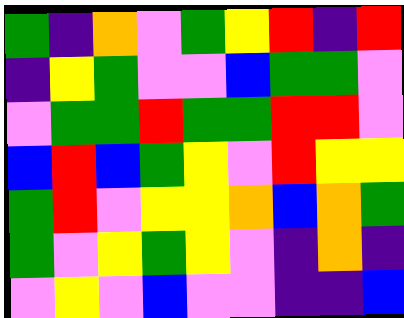[["green", "indigo", "orange", "violet", "green", "yellow", "red", "indigo", "red"], ["indigo", "yellow", "green", "violet", "violet", "blue", "green", "green", "violet"], ["violet", "green", "green", "red", "green", "green", "red", "red", "violet"], ["blue", "red", "blue", "green", "yellow", "violet", "red", "yellow", "yellow"], ["green", "red", "violet", "yellow", "yellow", "orange", "blue", "orange", "green"], ["green", "violet", "yellow", "green", "yellow", "violet", "indigo", "orange", "indigo"], ["violet", "yellow", "violet", "blue", "violet", "violet", "indigo", "indigo", "blue"]]